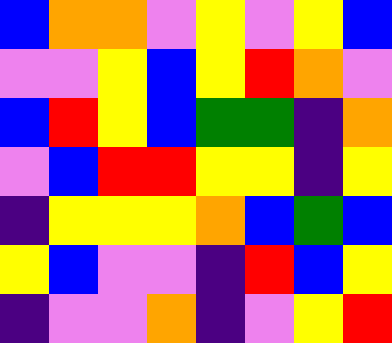[["blue", "orange", "orange", "violet", "yellow", "violet", "yellow", "blue"], ["violet", "violet", "yellow", "blue", "yellow", "red", "orange", "violet"], ["blue", "red", "yellow", "blue", "green", "green", "indigo", "orange"], ["violet", "blue", "red", "red", "yellow", "yellow", "indigo", "yellow"], ["indigo", "yellow", "yellow", "yellow", "orange", "blue", "green", "blue"], ["yellow", "blue", "violet", "violet", "indigo", "red", "blue", "yellow"], ["indigo", "violet", "violet", "orange", "indigo", "violet", "yellow", "red"]]